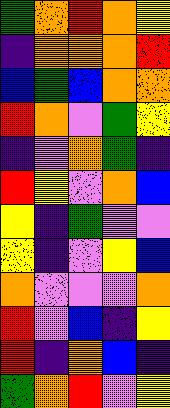[["green", "orange", "red", "orange", "yellow"], ["indigo", "orange", "orange", "orange", "red"], ["blue", "green", "blue", "orange", "orange"], ["red", "orange", "violet", "green", "yellow"], ["indigo", "violet", "orange", "green", "indigo"], ["red", "yellow", "violet", "orange", "blue"], ["yellow", "indigo", "green", "violet", "violet"], ["yellow", "indigo", "violet", "yellow", "blue"], ["orange", "violet", "violet", "violet", "orange"], ["red", "violet", "blue", "indigo", "yellow"], ["red", "indigo", "orange", "blue", "indigo"], ["green", "orange", "red", "violet", "yellow"]]